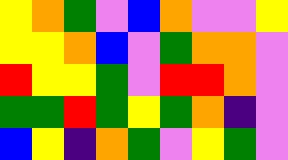[["yellow", "orange", "green", "violet", "blue", "orange", "violet", "violet", "yellow"], ["yellow", "yellow", "orange", "blue", "violet", "green", "orange", "orange", "violet"], ["red", "yellow", "yellow", "green", "violet", "red", "red", "orange", "violet"], ["green", "green", "red", "green", "yellow", "green", "orange", "indigo", "violet"], ["blue", "yellow", "indigo", "orange", "green", "violet", "yellow", "green", "violet"]]